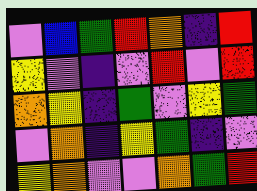[["violet", "blue", "green", "red", "orange", "indigo", "red"], ["yellow", "violet", "indigo", "violet", "red", "violet", "red"], ["orange", "yellow", "indigo", "green", "violet", "yellow", "green"], ["violet", "orange", "indigo", "yellow", "green", "indigo", "violet"], ["yellow", "orange", "violet", "violet", "orange", "green", "red"]]